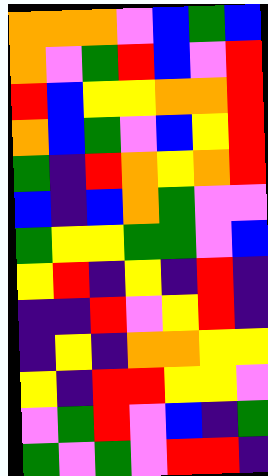[["orange", "orange", "orange", "violet", "blue", "green", "blue"], ["orange", "violet", "green", "red", "blue", "violet", "red"], ["red", "blue", "yellow", "yellow", "orange", "orange", "red"], ["orange", "blue", "green", "violet", "blue", "yellow", "red"], ["green", "indigo", "red", "orange", "yellow", "orange", "red"], ["blue", "indigo", "blue", "orange", "green", "violet", "violet"], ["green", "yellow", "yellow", "green", "green", "violet", "blue"], ["yellow", "red", "indigo", "yellow", "indigo", "red", "indigo"], ["indigo", "indigo", "red", "violet", "yellow", "red", "indigo"], ["indigo", "yellow", "indigo", "orange", "orange", "yellow", "yellow"], ["yellow", "indigo", "red", "red", "yellow", "yellow", "violet"], ["violet", "green", "red", "violet", "blue", "indigo", "green"], ["green", "violet", "green", "violet", "red", "red", "indigo"]]